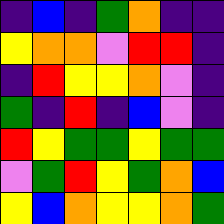[["indigo", "blue", "indigo", "green", "orange", "indigo", "indigo"], ["yellow", "orange", "orange", "violet", "red", "red", "indigo"], ["indigo", "red", "yellow", "yellow", "orange", "violet", "indigo"], ["green", "indigo", "red", "indigo", "blue", "violet", "indigo"], ["red", "yellow", "green", "green", "yellow", "green", "green"], ["violet", "green", "red", "yellow", "green", "orange", "blue"], ["yellow", "blue", "orange", "yellow", "yellow", "orange", "green"]]